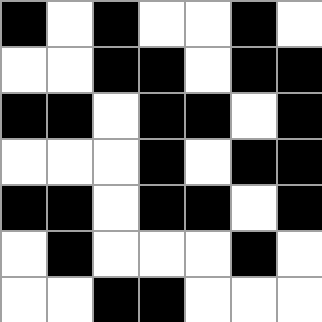[["black", "white", "black", "white", "white", "black", "white"], ["white", "white", "black", "black", "white", "black", "black"], ["black", "black", "white", "black", "black", "white", "black"], ["white", "white", "white", "black", "white", "black", "black"], ["black", "black", "white", "black", "black", "white", "black"], ["white", "black", "white", "white", "white", "black", "white"], ["white", "white", "black", "black", "white", "white", "white"]]